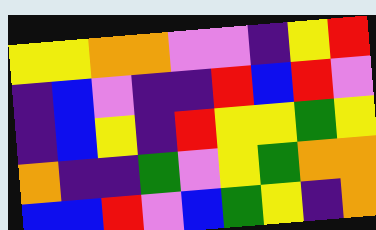[["yellow", "yellow", "orange", "orange", "violet", "violet", "indigo", "yellow", "red"], ["indigo", "blue", "violet", "indigo", "indigo", "red", "blue", "red", "violet"], ["indigo", "blue", "yellow", "indigo", "red", "yellow", "yellow", "green", "yellow"], ["orange", "indigo", "indigo", "green", "violet", "yellow", "green", "orange", "orange"], ["blue", "blue", "red", "violet", "blue", "green", "yellow", "indigo", "orange"]]